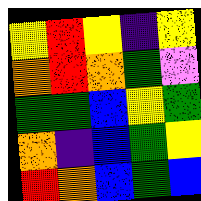[["yellow", "red", "yellow", "indigo", "yellow"], ["orange", "red", "orange", "green", "violet"], ["green", "green", "blue", "yellow", "green"], ["orange", "indigo", "blue", "green", "yellow"], ["red", "orange", "blue", "green", "blue"]]